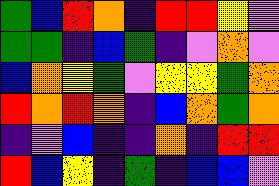[["green", "blue", "red", "orange", "indigo", "red", "red", "yellow", "violet"], ["green", "green", "indigo", "blue", "green", "indigo", "violet", "orange", "violet"], ["blue", "orange", "yellow", "green", "violet", "yellow", "yellow", "green", "orange"], ["red", "orange", "red", "orange", "indigo", "blue", "orange", "green", "orange"], ["indigo", "violet", "blue", "indigo", "indigo", "orange", "indigo", "red", "red"], ["red", "blue", "yellow", "indigo", "green", "indigo", "blue", "blue", "violet"]]